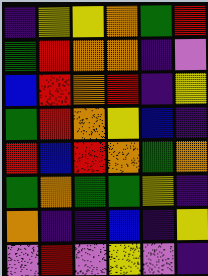[["indigo", "yellow", "yellow", "orange", "green", "red"], ["green", "red", "orange", "orange", "indigo", "violet"], ["blue", "red", "orange", "red", "indigo", "yellow"], ["green", "red", "orange", "yellow", "blue", "indigo"], ["red", "blue", "red", "orange", "green", "orange"], ["green", "orange", "green", "green", "yellow", "indigo"], ["orange", "indigo", "indigo", "blue", "indigo", "yellow"], ["violet", "red", "violet", "yellow", "violet", "indigo"]]